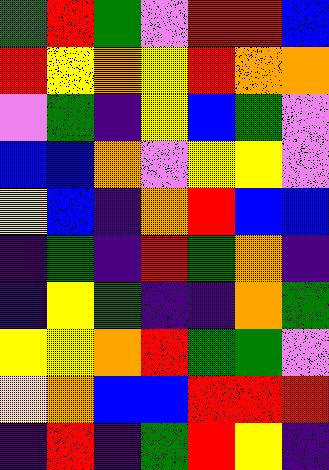[["green", "red", "green", "violet", "red", "red", "blue"], ["red", "yellow", "orange", "yellow", "red", "orange", "orange"], ["violet", "green", "indigo", "yellow", "blue", "green", "violet"], ["blue", "blue", "orange", "violet", "yellow", "yellow", "violet"], ["yellow", "blue", "indigo", "orange", "red", "blue", "blue"], ["indigo", "green", "indigo", "red", "green", "orange", "indigo"], ["indigo", "yellow", "green", "indigo", "indigo", "orange", "green"], ["yellow", "yellow", "orange", "red", "green", "green", "violet"], ["yellow", "orange", "blue", "blue", "red", "red", "red"], ["indigo", "red", "indigo", "green", "red", "yellow", "indigo"]]